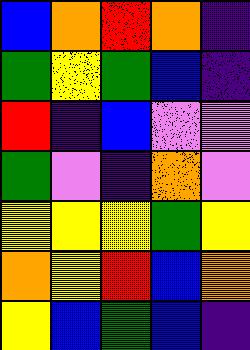[["blue", "orange", "red", "orange", "indigo"], ["green", "yellow", "green", "blue", "indigo"], ["red", "indigo", "blue", "violet", "violet"], ["green", "violet", "indigo", "orange", "violet"], ["yellow", "yellow", "yellow", "green", "yellow"], ["orange", "yellow", "red", "blue", "orange"], ["yellow", "blue", "green", "blue", "indigo"]]